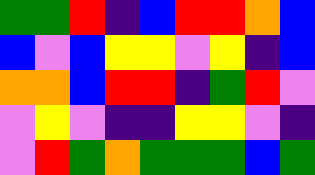[["green", "green", "red", "indigo", "blue", "red", "red", "orange", "blue"], ["blue", "violet", "blue", "yellow", "yellow", "violet", "yellow", "indigo", "blue"], ["orange", "orange", "blue", "red", "red", "indigo", "green", "red", "violet"], ["violet", "yellow", "violet", "indigo", "indigo", "yellow", "yellow", "violet", "indigo"], ["violet", "red", "green", "orange", "green", "green", "green", "blue", "green"]]